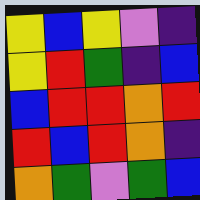[["yellow", "blue", "yellow", "violet", "indigo"], ["yellow", "red", "green", "indigo", "blue"], ["blue", "red", "red", "orange", "red"], ["red", "blue", "red", "orange", "indigo"], ["orange", "green", "violet", "green", "blue"]]